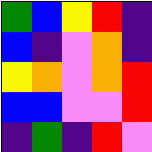[["green", "blue", "yellow", "red", "indigo"], ["blue", "indigo", "violet", "orange", "indigo"], ["yellow", "orange", "violet", "orange", "red"], ["blue", "blue", "violet", "violet", "red"], ["indigo", "green", "indigo", "red", "violet"]]